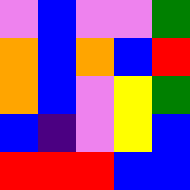[["violet", "blue", "violet", "violet", "green"], ["orange", "blue", "orange", "blue", "red"], ["orange", "blue", "violet", "yellow", "green"], ["blue", "indigo", "violet", "yellow", "blue"], ["red", "red", "red", "blue", "blue"]]